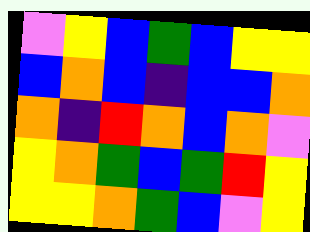[["violet", "yellow", "blue", "green", "blue", "yellow", "yellow"], ["blue", "orange", "blue", "indigo", "blue", "blue", "orange"], ["orange", "indigo", "red", "orange", "blue", "orange", "violet"], ["yellow", "orange", "green", "blue", "green", "red", "yellow"], ["yellow", "yellow", "orange", "green", "blue", "violet", "yellow"]]